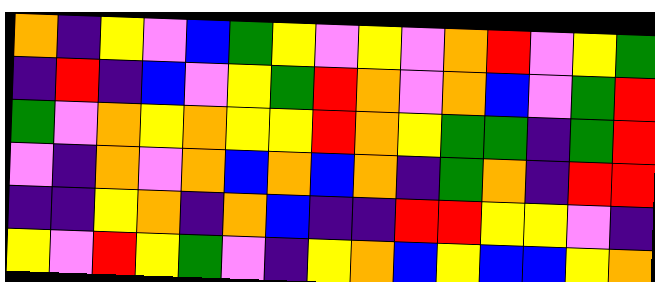[["orange", "indigo", "yellow", "violet", "blue", "green", "yellow", "violet", "yellow", "violet", "orange", "red", "violet", "yellow", "green"], ["indigo", "red", "indigo", "blue", "violet", "yellow", "green", "red", "orange", "violet", "orange", "blue", "violet", "green", "red"], ["green", "violet", "orange", "yellow", "orange", "yellow", "yellow", "red", "orange", "yellow", "green", "green", "indigo", "green", "red"], ["violet", "indigo", "orange", "violet", "orange", "blue", "orange", "blue", "orange", "indigo", "green", "orange", "indigo", "red", "red"], ["indigo", "indigo", "yellow", "orange", "indigo", "orange", "blue", "indigo", "indigo", "red", "red", "yellow", "yellow", "violet", "indigo"], ["yellow", "violet", "red", "yellow", "green", "violet", "indigo", "yellow", "orange", "blue", "yellow", "blue", "blue", "yellow", "orange"]]